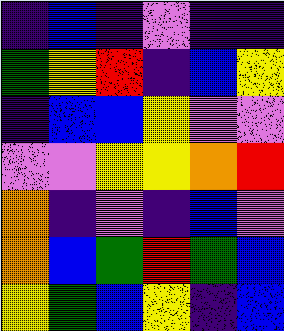[["indigo", "blue", "indigo", "violet", "indigo", "indigo"], ["green", "yellow", "red", "indigo", "blue", "yellow"], ["indigo", "blue", "blue", "yellow", "violet", "violet"], ["violet", "violet", "yellow", "yellow", "orange", "red"], ["orange", "indigo", "violet", "indigo", "blue", "violet"], ["orange", "blue", "green", "red", "green", "blue"], ["yellow", "green", "blue", "yellow", "indigo", "blue"]]